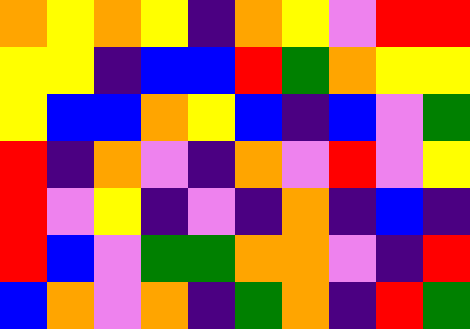[["orange", "yellow", "orange", "yellow", "indigo", "orange", "yellow", "violet", "red", "red"], ["yellow", "yellow", "indigo", "blue", "blue", "red", "green", "orange", "yellow", "yellow"], ["yellow", "blue", "blue", "orange", "yellow", "blue", "indigo", "blue", "violet", "green"], ["red", "indigo", "orange", "violet", "indigo", "orange", "violet", "red", "violet", "yellow"], ["red", "violet", "yellow", "indigo", "violet", "indigo", "orange", "indigo", "blue", "indigo"], ["red", "blue", "violet", "green", "green", "orange", "orange", "violet", "indigo", "red"], ["blue", "orange", "violet", "orange", "indigo", "green", "orange", "indigo", "red", "green"]]